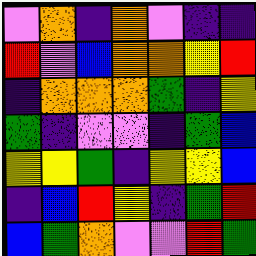[["violet", "orange", "indigo", "orange", "violet", "indigo", "indigo"], ["red", "violet", "blue", "orange", "orange", "yellow", "red"], ["indigo", "orange", "orange", "orange", "green", "indigo", "yellow"], ["green", "indigo", "violet", "violet", "indigo", "green", "blue"], ["yellow", "yellow", "green", "indigo", "yellow", "yellow", "blue"], ["indigo", "blue", "red", "yellow", "indigo", "green", "red"], ["blue", "green", "orange", "violet", "violet", "red", "green"]]